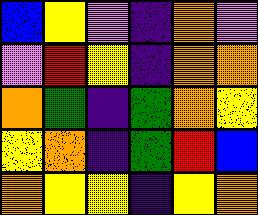[["blue", "yellow", "violet", "indigo", "orange", "violet"], ["violet", "red", "yellow", "indigo", "orange", "orange"], ["orange", "green", "indigo", "green", "orange", "yellow"], ["yellow", "orange", "indigo", "green", "red", "blue"], ["orange", "yellow", "yellow", "indigo", "yellow", "orange"]]